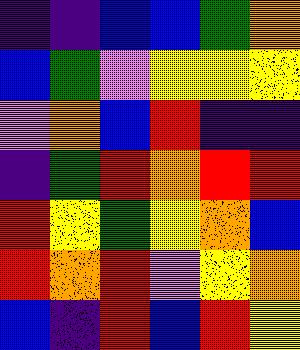[["indigo", "indigo", "blue", "blue", "green", "orange"], ["blue", "green", "violet", "yellow", "yellow", "yellow"], ["violet", "orange", "blue", "red", "indigo", "indigo"], ["indigo", "green", "red", "orange", "red", "red"], ["red", "yellow", "green", "yellow", "orange", "blue"], ["red", "orange", "red", "violet", "yellow", "orange"], ["blue", "indigo", "red", "blue", "red", "yellow"]]